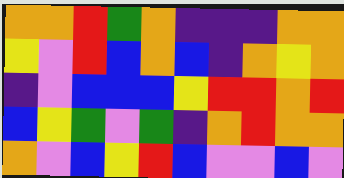[["orange", "orange", "red", "green", "orange", "indigo", "indigo", "indigo", "orange", "orange"], ["yellow", "violet", "red", "blue", "orange", "blue", "indigo", "orange", "yellow", "orange"], ["indigo", "violet", "blue", "blue", "blue", "yellow", "red", "red", "orange", "red"], ["blue", "yellow", "green", "violet", "green", "indigo", "orange", "red", "orange", "orange"], ["orange", "violet", "blue", "yellow", "red", "blue", "violet", "violet", "blue", "violet"]]